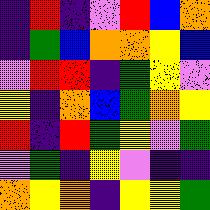[["indigo", "red", "indigo", "violet", "red", "blue", "orange"], ["indigo", "green", "blue", "orange", "orange", "yellow", "blue"], ["violet", "red", "red", "indigo", "green", "yellow", "violet"], ["yellow", "indigo", "orange", "blue", "green", "orange", "yellow"], ["red", "indigo", "red", "green", "yellow", "violet", "green"], ["violet", "green", "indigo", "yellow", "violet", "indigo", "indigo"], ["orange", "yellow", "orange", "indigo", "yellow", "yellow", "green"]]